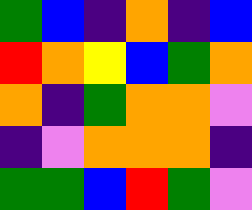[["green", "blue", "indigo", "orange", "indigo", "blue"], ["red", "orange", "yellow", "blue", "green", "orange"], ["orange", "indigo", "green", "orange", "orange", "violet"], ["indigo", "violet", "orange", "orange", "orange", "indigo"], ["green", "green", "blue", "red", "green", "violet"]]